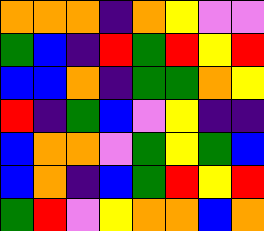[["orange", "orange", "orange", "indigo", "orange", "yellow", "violet", "violet"], ["green", "blue", "indigo", "red", "green", "red", "yellow", "red"], ["blue", "blue", "orange", "indigo", "green", "green", "orange", "yellow"], ["red", "indigo", "green", "blue", "violet", "yellow", "indigo", "indigo"], ["blue", "orange", "orange", "violet", "green", "yellow", "green", "blue"], ["blue", "orange", "indigo", "blue", "green", "red", "yellow", "red"], ["green", "red", "violet", "yellow", "orange", "orange", "blue", "orange"]]